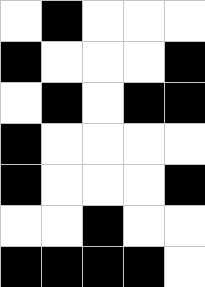[["white", "black", "white", "white", "white"], ["black", "white", "white", "white", "black"], ["white", "black", "white", "black", "black"], ["black", "white", "white", "white", "white"], ["black", "white", "white", "white", "black"], ["white", "white", "black", "white", "white"], ["black", "black", "black", "black", "white"]]